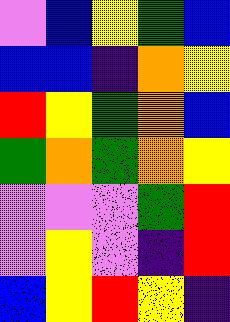[["violet", "blue", "yellow", "green", "blue"], ["blue", "blue", "indigo", "orange", "yellow"], ["red", "yellow", "green", "orange", "blue"], ["green", "orange", "green", "orange", "yellow"], ["violet", "violet", "violet", "green", "red"], ["violet", "yellow", "violet", "indigo", "red"], ["blue", "yellow", "red", "yellow", "indigo"]]